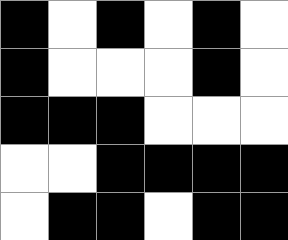[["black", "white", "black", "white", "black", "white"], ["black", "white", "white", "white", "black", "white"], ["black", "black", "black", "white", "white", "white"], ["white", "white", "black", "black", "black", "black"], ["white", "black", "black", "white", "black", "black"]]